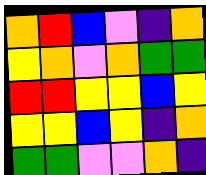[["orange", "red", "blue", "violet", "indigo", "orange"], ["yellow", "orange", "violet", "orange", "green", "green"], ["red", "red", "yellow", "yellow", "blue", "yellow"], ["yellow", "yellow", "blue", "yellow", "indigo", "orange"], ["green", "green", "violet", "violet", "orange", "indigo"]]